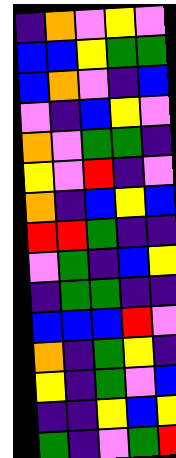[["indigo", "orange", "violet", "yellow", "violet"], ["blue", "blue", "yellow", "green", "green"], ["blue", "orange", "violet", "indigo", "blue"], ["violet", "indigo", "blue", "yellow", "violet"], ["orange", "violet", "green", "green", "indigo"], ["yellow", "violet", "red", "indigo", "violet"], ["orange", "indigo", "blue", "yellow", "blue"], ["red", "red", "green", "indigo", "indigo"], ["violet", "green", "indigo", "blue", "yellow"], ["indigo", "green", "green", "indigo", "indigo"], ["blue", "blue", "blue", "red", "violet"], ["orange", "indigo", "green", "yellow", "indigo"], ["yellow", "indigo", "green", "violet", "blue"], ["indigo", "indigo", "yellow", "blue", "yellow"], ["green", "indigo", "violet", "green", "red"]]